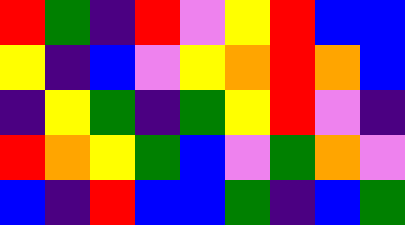[["red", "green", "indigo", "red", "violet", "yellow", "red", "blue", "blue"], ["yellow", "indigo", "blue", "violet", "yellow", "orange", "red", "orange", "blue"], ["indigo", "yellow", "green", "indigo", "green", "yellow", "red", "violet", "indigo"], ["red", "orange", "yellow", "green", "blue", "violet", "green", "orange", "violet"], ["blue", "indigo", "red", "blue", "blue", "green", "indigo", "blue", "green"]]